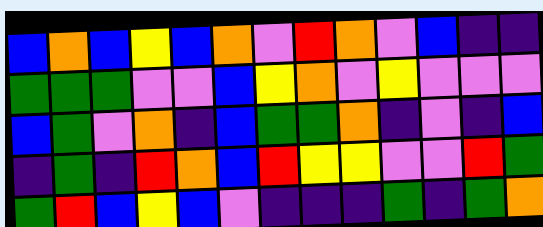[["blue", "orange", "blue", "yellow", "blue", "orange", "violet", "red", "orange", "violet", "blue", "indigo", "indigo"], ["green", "green", "green", "violet", "violet", "blue", "yellow", "orange", "violet", "yellow", "violet", "violet", "violet"], ["blue", "green", "violet", "orange", "indigo", "blue", "green", "green", "orange", "indigo", "violet", "indigo", "blue"], ["indigo", "green", "indigo", "red", "orange", "blue", "red", "yellow", "yellow", "violet", "violet", "red", "green"], ["green", "red", "blue", "yellow", "blue", "violet", "indigo", "indigo", "indigo", "green", "indigo", "green", "orange"]]